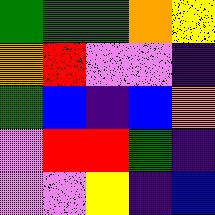[["green", "green", "green", "orange", "yellow"], ["orange", "red", "violet", "violet", "indigo"], ["green", "blue", "indigo", "blue", "orange"], ["violet", "red", "red", "green", "indigo"], ["violet", "violet", "yellow", "indigo", "blue"]]